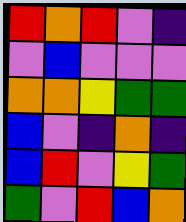[["red", "orange", "red", "violet", "indigo"], ["violet", "blue", "violet", "violet", "violet"], ["orange", "orange", "yellow", "green", "green"], ["blue", "violet", "indigo", "orange", "indigo"], ["blue", "red", "violet", "yellow", "green"], ["green", "violet", "red", "blue", "orange"]]